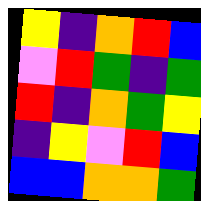[["yellow", "indigo", "orange", "red", "blue"], ["violet", "red", "green", "indigo", "green"], ["red", "indigo", "orange", "green", "yellow"], ["indigo", "yellow", "violet", "red", "blue"], ["blue", "blue", "orange", "orange", "green"]]